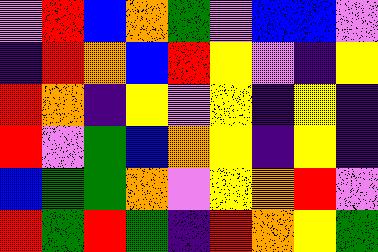[["violet", "red", "blue", "orange", "green", "violet", "blue", "blue", "violet"], ["indigo", "red", "orange", "blue", "red", "yellow", "violet", "indigo", "yellow"], ["red", "orange", "indigo", "yellow", "violet", "yellow", "indigo", "yellow", "indigo"], ["red", "violet", "green", "blue", "orange", "yellow", "indigo", "yellow", "indigo"], ["blue", "green", "green", "orange", "violet", "yellow", "orange", "red", "violet"], ["red", "green", "red", "green", "indigo", "red", "orange", "yellow", "green"]]